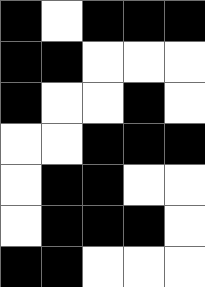[["black", "white", "black", "black", "black"], ["black", "black", "white", "white", "white"], ["black", "white", "white", "black", "white"], ["white", "white", "black", "black", "black"], ["white", "black", "black", "white", "white"], ["white", "black", "black", "black", "white"], ["black", "black", "white", "white", "white"]]